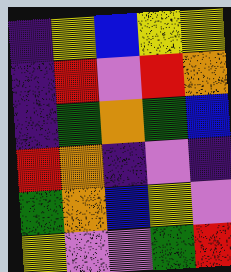[["indigo", "yellow", "blue", "yellow", "yellow"], ["indigo", "red", "violet", "red", "orange"], ["indigo", "green", "orange", "green", "blue"], ["red", "orange", "indigo", "violet", "indigo"], ["green", "orange", "blue", "yellow", "violet"], ["yellow", "violet", "violet", "green", "red"]]